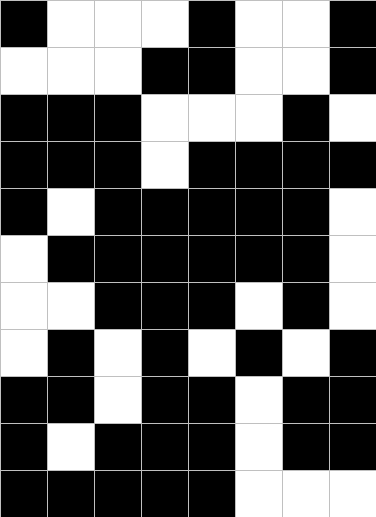[["black", "white", "white", "white", "black", "white", "white", "black"], ["white", "white", "white", "black", "black", "white", "white", "black"], ["black", "black", "black", "white", "white", "white", "black", "white"], ["black", "black", "black", "white", "black", "black", "black", "black"], ["black", "white", "black", "black", "black", "black", "black", "white"], ["white", "black", "black", "black", "black", "black", "black", "white"], ["white", "white", "black", "black", "black", "white", "black", "white"], ["white", "black", "white", "black", "white", "black", "white", "black"], ["black", "black", "white", "black", "black", "white", "black", "black"], ["black", "white", "black", "black", "black", "white", "black", "black"], ["black", "black", "black", "black", "black", "white", "white", "white"]]